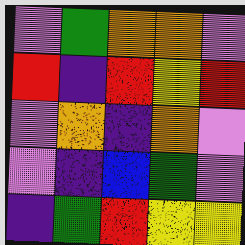[["violet", "green", "orange", "orange", "violet"], ["red", "indigo", "red", "yellow", "red"], ["violet", "orange", "indigo", "orange", "violet"], ["violet", "indigo", "blue", "green", "violet"], ["indigo", "green", "red", "yellow", "yellow"]]